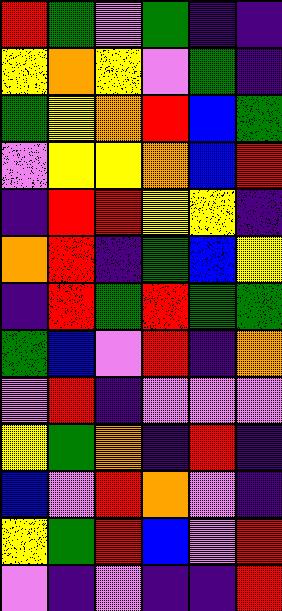[["red", "green", "violet", "green", "indigo", "indigo"], ["yellow", "orange", "yellow", "violet", "green", "indigo"], ["green", "yellow", "orange", "red", "blue", "green"], ["violet", "yellow", "yellow", "orange", "blue", "red"], ["indigo", "red", "red", "yellow", "yellow", "indigo"], ["orange", "red", "indigo", "green", "blue", "yellow"], ["indigo", "red", "green", "red", "green", "green"], ["green", "blue", "violet", "red", "indigo", "orange"], ["violet", "red", "indigo", "violet", "violet", "violet"], ["yellow", "green", "orange", "indigo", "red", "indigo"], ["blue", "violet", "red", "orange", "violet", "indigo"], ["yellow", "green", "red", "blue", "violet", "red"], ["violet", "indigo", "violet", "indigo", "indigo", "red"]]